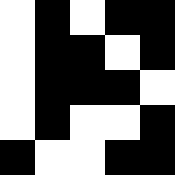[["white", "black", "white", "black", "black"], ["white", "black", "black", "white", "black"], ["white", "black", "black", "black", "white"], ["white", "black", "white", "white", "black"], ["black", "white", "white", "black", "black"]]